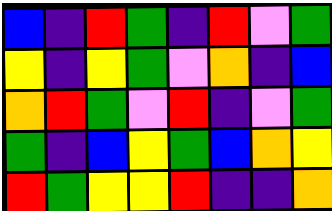[["blue", "indigo", "red", "green", "indigo", "red", "violet", "green"], ["yellow", "indigo", "yellow", "green", "violet", "orange", "indigo", "blue"], ["orange", "red", "green", "violet", "red", "indigo", "violet", "green"], ["green", "indigo", "blue", "yellow", "green", "blue", "orange", "yellow"], ["red", "green", "yellow", "yellow", "red", "indigo", "indigo", "orange"]]